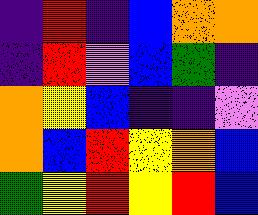[["indigo", "red", "indigo", "blue", "orange", "orange"], ["indigo", "red", "violet", "blue", "green", "indigo"], ["orange", "yellow", "blue", "indigo", "indigo", "violet"], ["orange", "blue", "red", "yellow", "orange", "blue"], ["green", "yellow", "red", "yellow", "red", "blue"]]